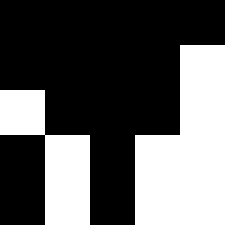[["black", "black", "black", "black", "black"], ["black", "black", "black", "black", "white"], ["white", "black", "black", "black", "white"], ["black", "white", "black", "white", "white"], ["black", "white", "black", "white", "white"]]